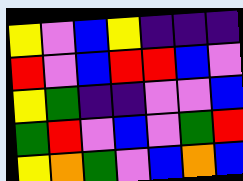[["yellow", "violet", "blue", "yellow", "indigo", "indigo", "indigo"], ["red", "violet", "blue", "red", "red", "blue", "violet"], ["yellow", "green", "indigo", "indigo", "violet", "violet", "blue"], ["green", "red", "violet", "blue", "violet", "green", "red"], ["yellow", "orange", "green", "violet", "blue", "orange", "blue"]]